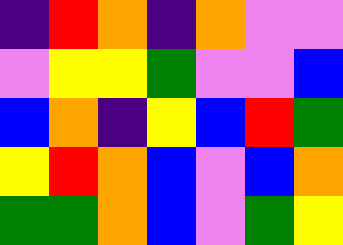[["indigo", "red", "orange", "indigo", "orange", "violet", "violet"], ["violet", "yellow", "yellow", "green", "violet", "violet", "blue"], ["blue", "orange", "indigo", "yellow", "blue", "red", "green"], ["yellow", "red", "orange", "blue", "violet", "blue", "orange"], ["green", "green", "orange", "blue", "violet", "green", "yellow"]]